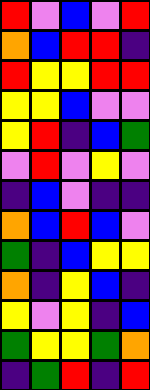[["red", "violet", "blue", "violet", "red"], ["orange", "blue", "red", "red", "indigo"], ["red", "yellow", "yellow", "red", "red"], ["yellow", "yellow", "blue", "violet", "violet"], ["yellow", "red", "indigo", "blue", "green"], ["violet", "red", "violet", "yellow", "violet"], ["indigo", "blue", "violet", "indigo", "indigo"], ["orange", "blue", "red", "blue", "violet"], ["green", "indigo", "blue", "yellow", "yellow"], ["orange", "indigo", "yellow", "blue", "indigo"], ["yellow", "violet", "yellow", "indigo", "blue"], ["green", "yellow", "yellow", "green", "orange"], ["indigo", "green", "red", "indigo", "red"]]